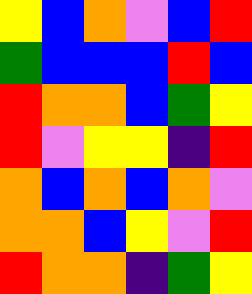[["yellow", "blue", "orange", "violet", "blue", "red"], ["green", "blue", "blue", "blue", "red", "blue"], ["red", "orange", "orange", "blue", "green", "yellow"], ["red", "violet", "yellow", "yellow", "indigo", "red"], ["orange", "blue", "orange", "blue", "orange", "violet"], ["orange", "orange", "blue", "yellow", "violet", "red"], ["red", "orange", "orange", "indigo", "green", "yellow"]]